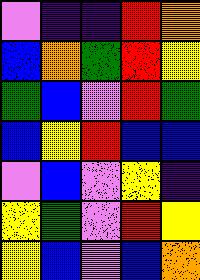[["violet", "indigo", "indigo", "red", "orange"], ["blue", "orange", "green", "red", "yellow"], ["green", "blue", "violet", "red", "green"], ["blue", "yellow", "red", "blue", "blue"], ["violet", "blue", "violet", "yellow", "indigo"], ["yellow", "green", "violet", "red", "yellow"], ["yellow", "blue", "violet", "blue", "orange"]]